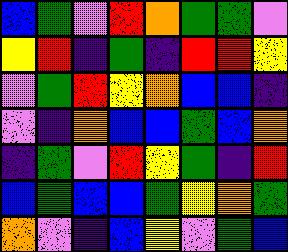[["blue", "green", "violet", "red", "orange", "green", "green", "violet"], ["yellow", "red", "indigo", "green", "indigo", "red", "red", "yellow"], ["violet", "green", "red", "yellow", "orange", "blue", "blue", "indigo"], ["violet", "indigo", "orange", "blue", "blue", "green", "blue", "orange"], ["indigo", "green", "violet", "red", "yellow", "green", "indigo", "red"], ["blue", "green", "blue", "blue", "green", "yellow", "orange", "green"], ["orange", "violet", "indigo", "blue", "yellow", "violet", "green", "blue"]]